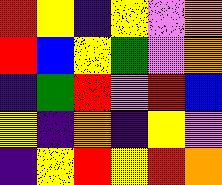[["red", "yellow", "indigo", "yellow", "violet", "orange"], ["red", "blue", "yellow", "green", "violet", "orange"], ["indigo", "green", "red", "violet", "red", "blue"], ["yellow", "indigo", "orange", "indigo", "yellow", "violet"], ["indigo", "yellow", "red", "yellow", "red", "orange"]]